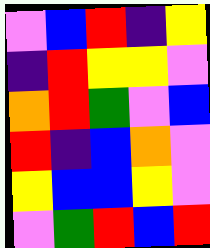[["violet", "blue", "red", "indigo", "yellow"], ["indigo", "red", "yellow", "yellow", "violet"], ["orange", "red", "green", "violet", "blue"], ["red", "indigo", "blue", "orange", "violet"], ["yellow", "blue", "blue", "yellow", "violet"], ["violet", "green", "red", "blue", "red"]]